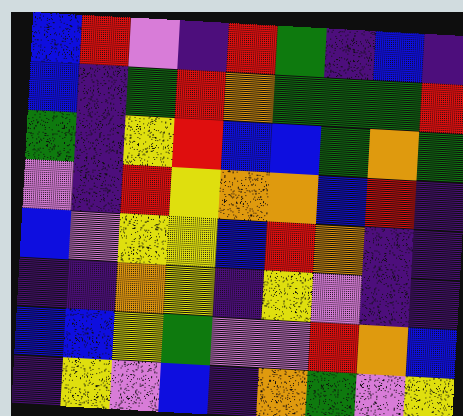[["blue", "red", "violet", "indigo", "red", "green", "indigo", "blue", "indigo"], ["blue", "indigo", "green", "red", "orange", "green", "green", "green", "red"], ["green", "indigo", "yellow", "red", "blue", "blue", "green", "orange", "green"], ["violet", "indigo", "red", "yellow", "orange", "orange", "blue", "red", "indigo"], ["blue", "violet", "yellow", "yellow", "blue", "red", "orange", "indigo", "indigo"], ["indigo", "indigo", "orange", "yellow", "indigo", "yellow", "violet", "indigo", "indigo"], ["blue", "blue", "yellow", "green", "violet", "violet", "red", "orange", "blue"], ["indigo", "yellow", "violet", "blue", "indigo", "orange", "green", "violet", "yellow"]]